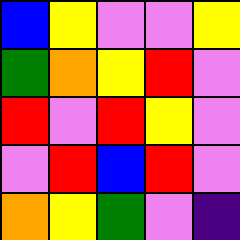[["blue", "yellow", "violet", "violet", "yellow"], ["green", "orange", "yellow", "red", "violet"], ["red", "violet", "red", "yellow", "violet"], ["violet", "red", "blue", "red", "violet"], ["orange", "yellow", "green", "violet", "indigo"]]